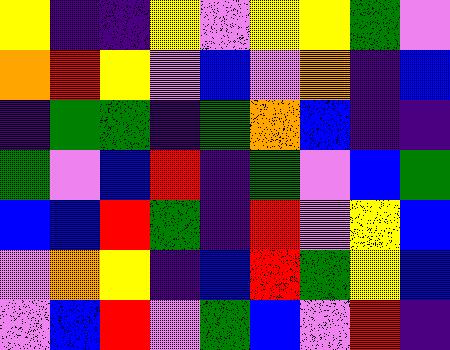[["yellow", "indigo", "indigo", "yellow", "violet", "yellow", "yellow", "green", "violet"], ["orange", "red", "yellow", "violet", "blue", "violet", "orange", "indigo", "blue"], ["indigo", "green", "green", "indigo", "green", "orange", "blue", "indigo", "indigo"], ["green", "violet", "blue", "red", "indigo", "green", "violet", "blue", "green"], ["blue", "blue", "red", "green", "indigo", "red", "violet", "yellow", "blue"], ["violet", "orange", "yellow", "indigo", "blue", "red", "green", "yellow", "blue"], ["violet", "blue", "red", "violet", "green", "blue", "violet", "red", "indigo"]]